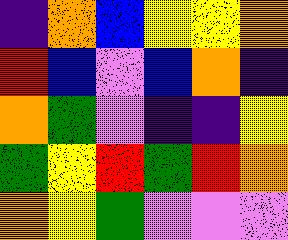[["indigo", "orange", "blue", "yellow", "yellow", "orange"], ["red", "blue", "violet", "blue", "orange", "indigo"], ["orange", "green", "violet", "indigo", "indigo", "yellow"], ["green", "yellow", "red", "green", "red", "orange"], ["orange", "yellow", "green", "violet", "violet", "violet"]]